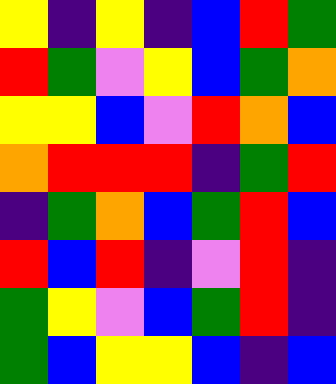[["yellow", "indigo", "yellow", "indigo", "blue", "red", "green"], ["red", "green", "violet", "yellow", "blue", "green", "orange"], ["yellow", "yellow", "blue", "violet", "red", "orange", "blue"], ["orange", "red", "red", "red", "indigo", "green", "red"], ["indigo", "green", "orange", "blue", "green", "red", "blue"], ["red", "blue", "red", "indigo", "violet", "red", "indigo"], ["green", "yellow", "violet", "blue", "green", "red", "indigo"], ["green", "blue", "yellow", "yellow", "blue", "indigo", "blue"]]